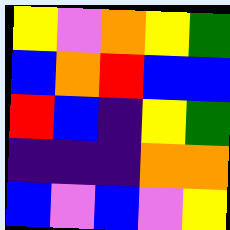[["yellow", "violet", "orange", "yellow", "green"], ["blue", "orange", "red", "blue", "blue"], ["red", "blue", "indigo", "yellow", "green"], ["indigo", "indigo", "indigo", "orange", "orange"], ["blue", "violet", "blue", "violet", "yellow"]]